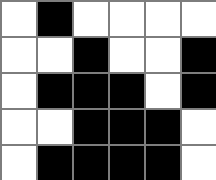[["white", "black", "white", "white", "white", "white"], ["white", "white", "black", "white", "white", "black"], ["white", "black", "black", "black", "white", "black"], ["white", "white", "black", "black", "black", "white"], ["white", "black", "black", "black", "black", "white"]]